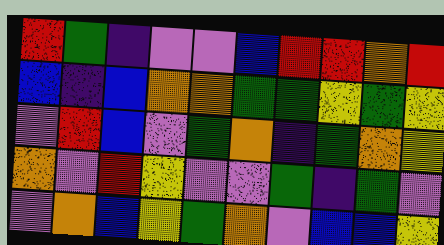[["red", "green", "indigo", "violet", "violet", "blue", "red", "red", "orange", "red"], ["blue", "indigo", "blue", "orange", "orange", "green", "green", "yellow", "green", "yellow"], ["violet", "red", "blue", "violet", "green", "orange", "indigo", "green", "orange", "yellow"], ["orange", "violet", "red", "yellow", "violet", "violet", "green", "indigo", "green", "violet"], ["violet", "orange", "blue", "yellow", "green", "orange", "violet", "blue", "blue", "yellow"]]